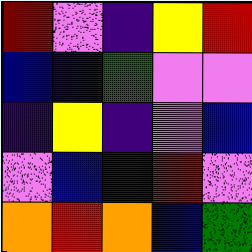[["red", "violet", "indigo", "yellow", "red"], ["blue", "indigo", "green", "violet", "violet"], ["indigo", "yellow", "indigo", "violet", "blue"], ["violet", "blue", "indigo", "red", "violet"], ["orange", "red", "orange", "blue", "green"]]